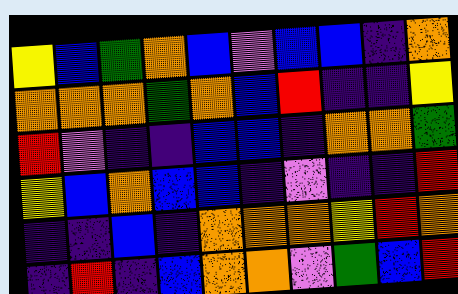[["yellow", "blue", "green", "orange", "blue", "violet", "blue", "blue", "indigo", "orange"], ["orange", "orange", "orange", "green", "orange", "blue", "red", "indigo", "indigo", "yellow"], ["red", "violet", "indigo", "indigo", "blue", "blue", "indigo", "orange", "orange", "green"], ["yellow", "blue", "orange", "blue", "blue", "indigo", "violet", "indigo", "indigo", "red"], ["indigo", "indigo", "blue", "indigo", "orange", "orange", "orange", "yellow", "red", "orange"], ["indigo", "red", "indigo", "blue", "orange", "orange", "violet", "green", "blue", "red"]]